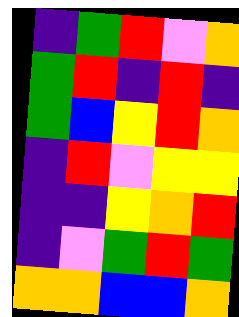[["indigo", "green", "red", "violet", "orange"], ["green", "red", "indigo", "red", "indigo"], ["green", "blue", "yellow", "red", "orange"], ["indigo", "red", "violet", "yellow", "yellow"], ["indigo", "indigo", "yellow", "orange", "red"], ["indigo", "violet", "green", "red", "green"], ["orange", "orange", "blue", "blue", "orange"]]